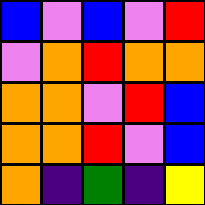[["blue", "violet", "blue", "violet", "red"], ["violet", "orange", "red", "orange", "orange"], ["orange", "orange", "violet", "red", "blue"], ["orange", "orange", "red", "violet", "blue"], ["orange", "indigo", "green", "indigo", "yellow"]]